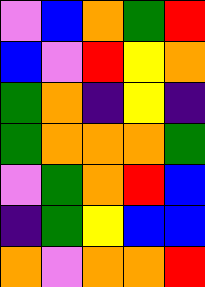[["violet", "blue", "orange", "green", "red"], ["blue", "violet", "red", "yellow", "orange"], ["green", "orange", "indigo", "yellow", "indigo"], ["green", "orange", "orange", "orange", "green"], ["violet", "green", "orange", "red", "blue"], ["indigo", "green", "yellow", "blue", "blue"], ["orange", "violet", "orange", "orange", "red"]]